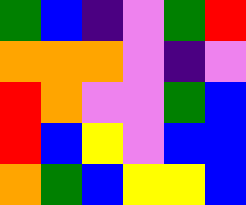[["green", "blue", "indigo", "violet", "green", "red"], ["orange", "orange", "orange", "violet", "indigo", "violet"], ["red", "orange", "violet", "violet", "green", "blue"], ["red", "blue", "yellow", "violet", "blue", "blue"], ["orange", "green", "blue", "yellow", "yellow", "blue"]]